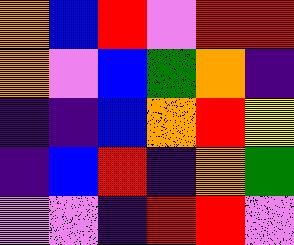[["orange", "blue", "red", "violet", "red", "red"], ["orange", "violet", "blue", "green", "orange", "indigo"], ["indigo", "indigo", "blue", "orange", "red", "yellow"], ["indigo", "blue", "red", "indigo", "orange", "green"], ["violet", "violet", "indigo", "red", "red", "violet"]]